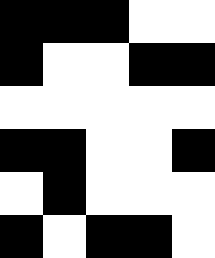[["black", "black", "black", "white", "white"], ["black", "white", "white", "black", "black"], ["white", "white", "white", "white", "white"], ["black", "black", "white", "white", "black"], ["white", "black", "white", "white", "white"], ["black", "white", "black", "black", "white"]]